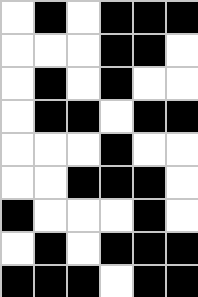[["white", "black", "white", "black", "black", "black"], ["white", "white", "white", "black", "black", "white"], ["white", "black", "white", "black", "white", "white"], ["white", "black", "black", "white", "black", "black"], ["white", "white", "white", "black", "white", "white"], ["white", "white", "black", "black", "black", "white"], ["black", "white", "white", "white", "black", "white"], ["white", "black", "white", "black", "black", "black"], ["black", "black", "black", "white", "black", "black"]]